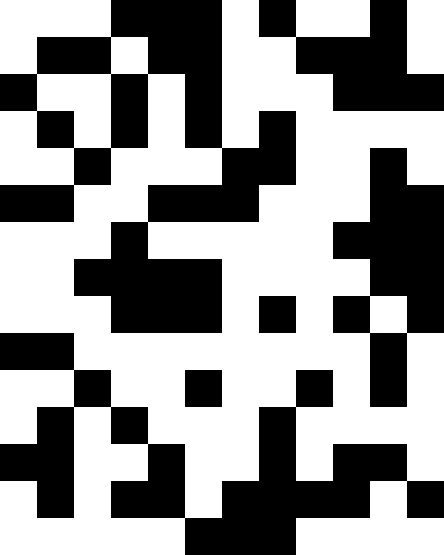[["white", "white", "white", "black", "black", "black", "white", "black", "white", "white", "black", "white"], ["white", "black", "black", "white", "black", "black", "white", "white", "black", "black", "black", "white"], ["black", "white", "white", "black", "white", "black", "white", "white", "white", "black", "black", "black"], ["white", "black", "white", "black", "white", "black", "white", "black", "white", "white", "white", "white"], ["white", "white", "black", "white", "white", "white", "black", "black", "white", "white", "black", "white"], ["black", "black", "white", "white", "black", "black", "black", "white", "white", "white", "black", "black"], ["white", "white", "white", "black", "white", "white", "white", "white", "white", "black", "black", "black"], ["white", "white", "black", "black", "black", "black", "white", "white", "white", "white", "black", "black"], ["white", "white", "white", "black", "black", "black", "white", "black", "white", "black", "white", "black"], ["black", "black", "white", "white", "white", "white", "white", "white", "white", "white", "black", "white"], ["white", "white", "black", "white", "white", "black", "white", "white", "black", "white", "black", "white"], ["white", "black", "white", "black", "white", "white", "white", "black", "white", "white", "white", "white"], ["black", "black", "white", "white", "black", "white", "white", "black", "white", "black", "black", "white"], ["white", "black", "white", "black", "black", "white", "black", "black", "black", "black", "white", "black"], ["white", "white", "white", "white", "white", "black", "black", "black", "white", "white", "white", "white"]]